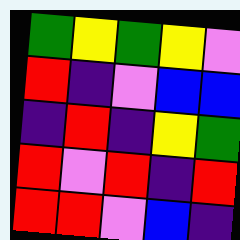[["green", "yellow", "green", "yellow", "violet"], ["red", "indigo", "violet", "blue", "blue"], ["indigo", "red", "indigo", "yellow", "green"], ["red", "violet", "red", "indigo", "red"], ["red", "red", "violet", "blue", "indigo"]]